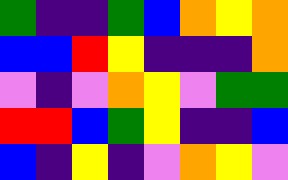[["green", "indigo", "indigo", "green", "blue", "orange", "yellow", "orange"], ["blue", "blue", "red", "yellow", "indigo", "indigo", "indigo", "orange"], ["violet", "indigo", "violet", "orange", "yellow", "violet", "green", "green"], ["red", "red", "blue", "green", "yellow", "indigo", "indigo", "blue"], ["blue", "indigo", "yellow", "indigo", "violet", "orange", "yellow", "violet"]]